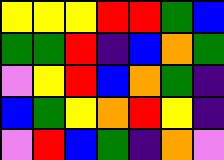[["yellow", "yellow", "yellow", "red", "red", "green", "blue"], ["green", "green", "red", "indigo", "blue", "orange", "green"], ["violet", "yellow", "red", "blue", "orange", "green", "indigo"], ["blue", "green", "yellow", "orange", "red", "yellow", "indigo"], ["violet", "red", "blue", "green", "indigo", "orange", "violet"]]